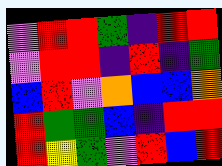[["violet", "red", "red", "green", "indigo", "red", "red"], ["violet", "red", "red", "indigo", "red", "indigo", "green"], ["blue", "red", "violet", "orange", "blue", "blue", "orange"], ["red", "green", "green", "blue", "indigo", "red", "red"], ["red", "yellow", "green", "violet", "red", "blue", "red"]]